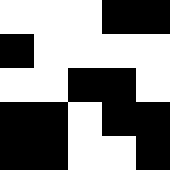[["white", "white", "white", "black", "black"], ["black", "white", "white", "white", "white"], ["white", "white", "black", "black", "white"], ["black", "black", "white", "black", "black"], ["black", "black", "white", "white", "black"]]